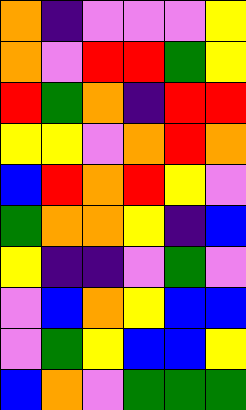[["orange", "indigo", "violet", "violet", "violet", "yellow"], ["orange", "violet", "red", "red", "green", "yellow"], ["red", "green", "orange", "indigo", "red", "red"], ["yellow", "yellow", "violet", "orange", "red", "orange"], ["blue", "red", "orange", "red", "yellow", "violet"], ["green", "orange", "orange", "yellow", "indigo", "blue"], ["yellow", "indigo", "indigo", "violet", "green", "violet"], ["violet", "blue", "orange", "yellow", "blue", "blue"], ["violet", "green", "yellow", "blue", "blue", "yellow"], ["blue", "orange", "violet", "green", "green", "green"]]